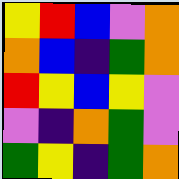[["yellow", "red", "blue", "violet", "orange"], ["orange", "blue", "indigo", "green", "orange"], ["red", "yellow", "blue", "yellow", "violet"], ["violet", "indigo", "orange", "green", "violet"], ["green", "yellow", "indigo", "green", "orange"]]